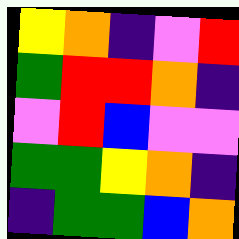[["yellow", "orange", "indigo", "violet", "red"], ["green", "red", "red", "orange", "indigo"], ["violet", "red", "blue", "violet", "violet"], ["green", "green", "yellow", "orange", "indigo"], ["indigo", "green", "green", "blue", "orange"]]